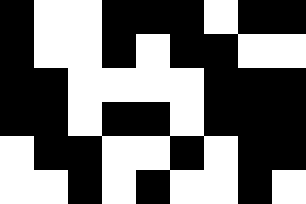[["black", "white", "white", "black", "black", "black", "white", "black", "black"], ["black", "white", "white", "black", "white", "black", "black", "white", "white"], ["black", "black", "white", "white", "white", "white", "black", "black", "black"], ["black", "black", "white", "black", "black", "white", "black", "black", "black"], ["white", "black", "black", "white", "white", "black", "white", "black", "black"], ["white", "white", "black", "white", "black", "white", "white", "black", "white"]]